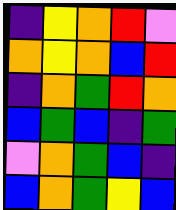[["indigo", "yellow", "orange", "red", "violet"], ["orange", "yellow", "orange", "blue", "red"], ["indigo", "orange", "green", "red", "orange"], ["blue", "green", "blue", "indigo", "green"], ["violet", "orange", "green", "blue", "indigo"], ["blue", "orange", "green", "yellow", "blue"]]